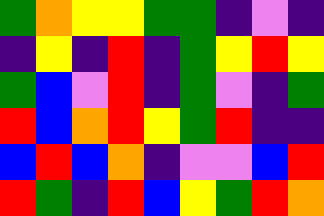[["green", "orange", "yellow", "yellow", "green", "green", "indigo", "violet", "indigo"], ["indigo", "yellow", "indigo", "red", "indigo", "green", "yellow", "red", "yellow"], ["green", "blue", "violet", "red", "indigo", "green", "violet", "indigo", "green"], ["red", "blue", "orange", "red", "yellow", "green", "red", "indigo", "indigo"], ["blue", "red", "blue", "orange", "indigo", "violet", "violet", "blue", "red"], ["red", "green", "indigo", "red", "blue", "yellow", "green", "red", "orange"]]